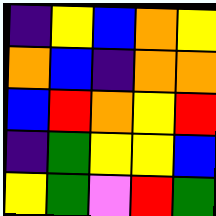[["indigo", "yellow", "blue", "orange", "yellow"], ["orange", "blue", "indigo", "orange", "orange"], ["blue", "red", "orange", "yellow", "red"], ["indigo", "green", "yellow", "yellow", "blue"], ["yellow", "green", "violet", "red", "green"]]